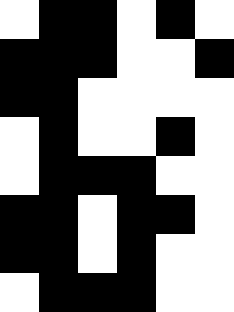[["white", "black", "black", "white", "black", "white"], ["black", "black", "black", "white", "white", "black"], ["black", "black", "white", "white", "white", "white"], ["white", "black", "white", "white", "black", "white"], ["white", "black", "black", "black", "white", "white"], ["black", "black", "white", "black", "black", "white"], ["black", "black", "white", "black", "white", "white"], ["white", "black", "black", "black", "white", "white"]]